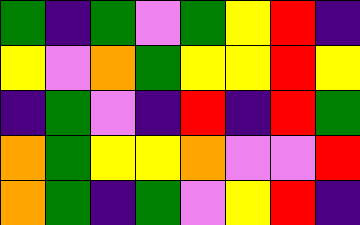[["green", "indigo", "green", "violet", "green", "yellow", "red", "indigo"], ["yellow", "violet", "orange", "green", "yellow", "yellow", "red", "yellow"], ["indigo", "green", "violet", "indigo", "red", "indigo", "red", "green"], ["orange", "green", "yellow", "yellow", "orange", "violet", "violet", "red"], ["orange", "green", "indigo", "green", "violet", "yellow", "red", "indigo"]]